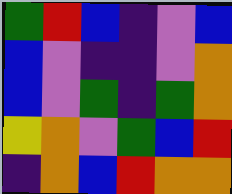[["green", "red", "blue", "indigo", "violet", "blue"], ["blue", "violet", "indigo", "indigo", "violet", "orange"], ["blue", "violet", "green", "indigo", "green", "orange"], ["yellow", "orange", "violet", "green", "blue", "red"], ["indigo", "orange", "blue", "red", "orange", "orange"]]